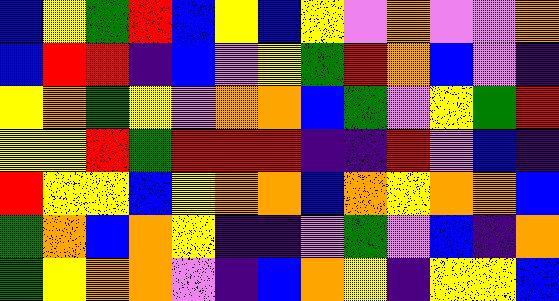[["blue", "yellow", "green", "red", "blue", "yellow", "blue", "yellow", "violet", "orange", "violet", "violet", "orange"], ["blue", "red", "red", "indigo", "blue", "violet", "yellow", "green", "red", "orange", "blue", "violet", "indigo"], ["yellow", "orange", "green", "yellow", "violet", "orange", "orange", "blue", "green", "violet", "yellow", "green", "red"], ["yellow", "yellow", "red", "green", "red", "red", "red", "indigo", "indigo", "red", "violet", "blue", "indigo"], ["red", "yellow", "yellow", "blue", "yellow", "orange", "orange", "blue", "orange", "yellow", "orange", "orange", "blue"], ["green", "orange", "blue", "orange", "yellow", "indigo", "indigo", "violet", "green", "violet", "blue", "indigo", "orange"], ["green", "yellow", "orange", "orange", "violet", "indigo", "blue", "orange", "yellow", "indigo", "yellow", "yellow", "blue"]]